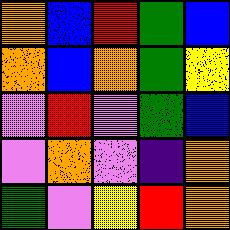[["orange", "blue", "red", "green", "blue"], ["orange", "blue", "orange", "green", "yellow"], ["violet", "red", "violet", "green", "blue"], ["violet", "orange", "violet", "indigo", "orange"], ["green", "violet", "yellow", "red", "orange"]]